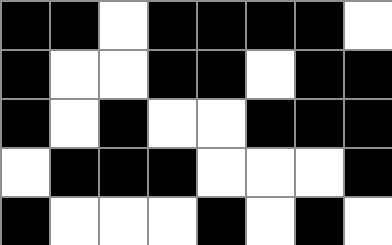[["black", "black", "white", "black", "black", "black", "black", "white"], ["black", "white", "white", "black", "black", "white", "black", "black"], ["black", "white", "black", "white", "white", "black", "black", "black"], ["white", "black", "black", "black", "white", "white", "white", "black"], ["black", "white", "white", "white", "black", "white", "black", "white"]]